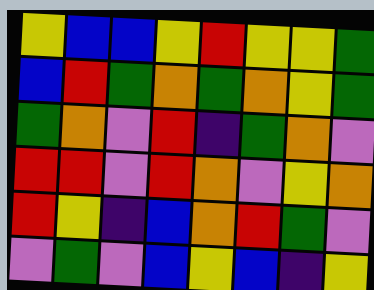[["yellow", "blue", "blue", "yellow", "red", "yellow", "yellow", "green"], ["blue", "red", "green", "orange", "green", "orange", "yellow", "green"], ["green", "orange", "violet", "red", "indigo", "green", "orange", "violet"], ["red", "red", "violet", "red", "orange", "violet", "yellow", "orange"], ["red", "yellow", "indigo", "blue", "orange", "red", "green", "violet"], ["violet", "green", "violet", "blue", "yellow", "blue", "indigo", "yellow"]]